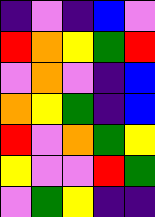[["indigo", "violet", "indigo", "blue", "violet"], ["red", "orange", "yellow", "green", "red"], ["violet", "orange", "violet", "indigo", "blue"], ["orange", "yellow", "green", "indigo", "blue"], ["red", "violet", "orange", "green", "yellow"], ["yellow", "violet", "violet", "red", "green"], ["violet", "green", "yellow", "indigo", "indigo"]]